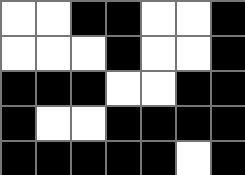[["white", "white", "black", "black", "white", "white", "black"], ["white", "white", "white", "black", "white", "white", "black"], ["black", "black", "black", "white", "white", "black", "black"], ["black", "white", "white", "black", "black", "black", "black"], ["black", "black", "black", "black", "black", "white", "black"]]